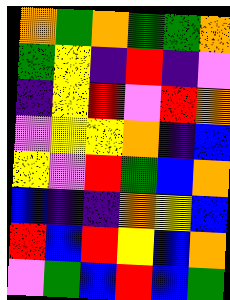[["orange", "green", "orange", "green", "green", "orange"], ["green", "yellow", "indigo", "red", "indigo", "violet"], ["indigo", "yellow", "red", "violet", "red", "orange"], ["violet", "yellow", "yellow", "orange", "indigo", "blue"], ["yellow", "violet", "red", "green", "blue", "orange"], ["blue", "indigo", "indigo", "orange", "yellow", "blue"], ["red", "blue", "red", "yellow", "blue", "orange"], ["violet", "green", "blue", "red", "blue", "green"]]